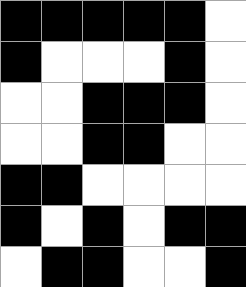[["black", "black", "black", "black", "black", "white"], ["black", "white", "white", "white", "black", "white"], ["white", "white", "black", "black", "black", "white"], ["white", "white", "black", "black", "white", "white"], ["black", "black", "white", "white", "white", "white"], ["black", "white", "black", "white", "black", "black"], ["white", "black", "black", "white", "white", "black"]]